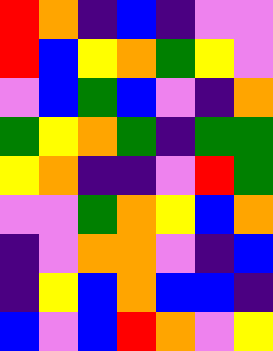[["red", "orange", "indigo", "blue", "indigo", "violet", "violet"], ["red", "blue", "yellow", "orange", "green", "yellow", "violet"], ["violet", "blue", "green", "blue", "violet", "indigo", "orange"], ["green", "yellow", "orange", "green", "indigo", "green", "green"], ["yellow", "orange", "indigo", "indigo", "violet", "red", "green"], ["violet", "violet", "green", "orange", "yellow", "blue", "orange"], ["indigo", "violet", "orange", "orange", "violet", "indigo", "blue"], ["indigo", "yellow", "blue", "orange", "blue", "blue", "indigo"], ["blue", "violet", "blue", "red", "orange", "violet", "yellow"]]